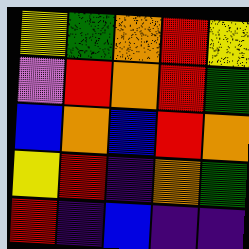[["yellow", "green", "orange", "red", "yellow"], ["violet", "red", "orange", "red", "green"], ["blue", "orange", "blue", "red", "orange"], ["yellow", "red", "indigo", "orange", "green"], ["red", "indigo", "blue", "indigo", "indigo"]]